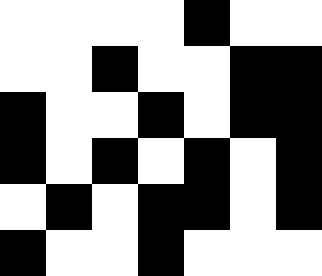[["white", "white", "white", "white", "black", "white", "white"], ["white", "white", "black", "white", "white", "black", "black"], ["black", "white", "white", "black", "white", "black", "black"], ["black", "white", "black", "white", "black", "white", "black"], ["white", "black", "white", "black", "black", "white", "black"], ["black", "white", "white", "black", "white", "white", "white"]]